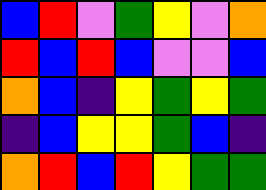[["blue", "red", "violet", "green", "yellow", "violet", "orange"], ["red", "blue", "red", "blue", "violet", "violet", "blue"], ["orange", "blue", "indigo", "yellow", "green", "yellow", "green"], ["indigo", "blue", "yellow", "yellow", "green", "blue", "indigo"], ["orange", "red", "blue", "red", "yellow", "green", "green"]]